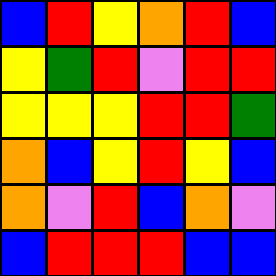[["blue", "red", "yellow", "orange", "red", "blue"], ["yellow", "green", "red", "violet", "red", "red"], ["yellow", "yellow", "yellow", "red", "red", "green"], ["orange", "blue", "yellow", "red", "yellow", "blue"], ["orange", "violet", "red", "blue", "orange", "violet"], ["blue", "red", "red", "red", "blue", "blue"]]